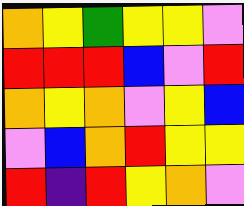[["orange", "yellow", "green", "yellow", "yellow", "violet"], ["red", "red", "red", "blue", "violet", "red"], ["orange", "yellow", "orange", "violet", "yellow", "blue"], ["violet", "blue", "orange", "red", "yellow", "yellow"], ["red", "indigo", "red", "yellow", "orange", "violet"]]